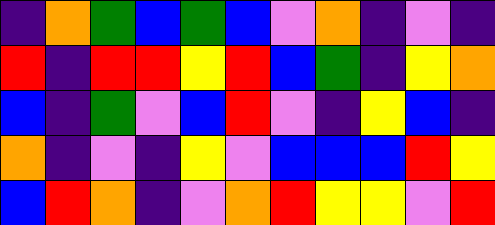[["indigo", "orange", "green", "blue", "green", "blue", "violet", "orange", "indigo", "violet", "indigo"], ["red", "indigo", "red", "red", "yellow", "red", "blue", "green", "indigo", "yellow", "orange"], ["blue", "indigo", "green", "violet", "blue", "red", "violet", "indigo", "yellow", "blue", "indigo"], ["orange", "indigo", "violet", "indigo", "yellow", "violet", "blue", "blue", "blue", "red", "yellow"], ["blue", "red", "orange", "indigo", "violet", "orange", "red", "yellow", "yellow", "violet", "red"]]